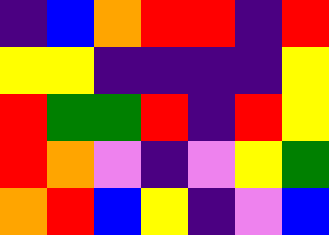[["indigo", "blue", "orange", "red", "red", "indigo", "red"], ["yellow", "yellow", "indigo", "indigo", "indigo", "indigo", "yellow"], ["red", "green", "green", "red", "indigo", "red", "yellow"], ["red", "orange", "violet", "indigo", "violet", "yellow", "green"], ["orange", "red", "blue", "yellow", "indigo", "violet", "blue"]]